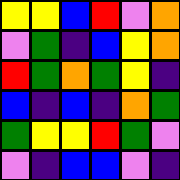[["yellow", "yellow", "blue", "red", "violet", "orange"], ["violet", "green", "indigo", "blue", "yellow", "orange"], ["red", "green", "orange", "green", "yellow", "indigo"], ["blue", "indigo", "blue", "indigo", "orange", "green"], ["green", "yellow", "yellow", "red", "green", "violet"], ["violet", "indigo", "blue", "blue", "violet", "indigo"]]